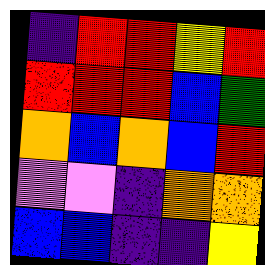[["indigo", "red", "red", "yellow", "red"], ["red", "red", "red", "blue", "green"], ["orange", "blue", "orange", "blue", "red"], ["violet", "violet", "indigo", "orange", "orange"], ["blue", "blue", "indigo", "indigo", "yellow"]]